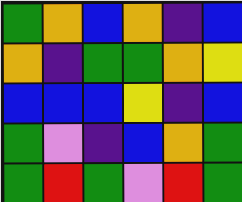[["green", "orange", "blue", "orange", "indigo", "blue"], ["orange", "indigo", "green", "green", "orange", "yellow"], ["blue", "blue", "blue", "yellow", "indigo", "blue"], ["green", "violet", "indigo", "blue", "orange", "green"], ["green", "red", "green", "violet", "red", "green"]]